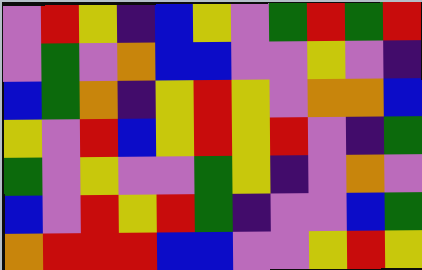[["violet", "red", "yellow", "indigo", "blue", "yellow", "violet", "green", "red", "green", "red"], ["violet", "green", "violet", "orange", "blue", "blue", "violet", "violet", "yellow", "violet", "indigo"], ["blue", "green", "orange", "indigo", "yellow", "red", "yellow", "violet", "orange", "orange", "blue"], ["yellow", "violet", "red", "blue", "yellow", "red", "yellow", "red", "violet", "indigo", "green"], ["green", "violet", "yellow", "violet", "violet", "green", "yellow", "indigo", "violet", "orange", "violet"], ["blue", "violet", "red", "yellow", "red", "green", "indigo", "violet", "violet", "blue", "green"], ["orange", "red", "red", "red", "blue", "blue", "violet", "violet", "yellow", "red", "yellow"]]